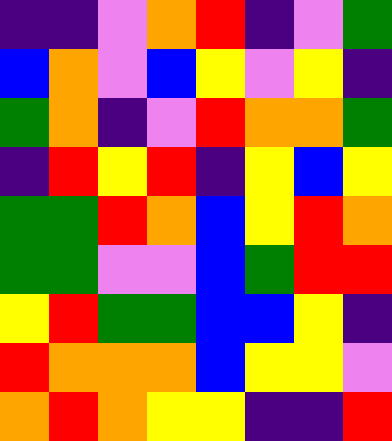[["indigo", "indigo", "violet", "orange", "red", "indigo", "violet", "green"], ["blue", "orange", "violet", "blue", "yellow", "violet", "yellow", "indigo"], ["green", "orange", "indigo", "violet", "red", "orange", "orange", "green"], ["indigo", "red", "yellow", "red", "indigo", "yellow", "blue", "yellow"], ["green", "green", "red", "orange", "blue", "yellow", "red", "orange"], ["green", "green", "violet", "violet", "blue", "green", "red", "red"], ["yellow", "red", "green", "green", "blue", "blue", "yellow", "indigo"], ["red", "orange", "orange", "orange", "blue", "yellow", "yellow", "violet"], ["orange", "red", "orange", "yellow", "yellow", "indigo", "indigo", "red"]]